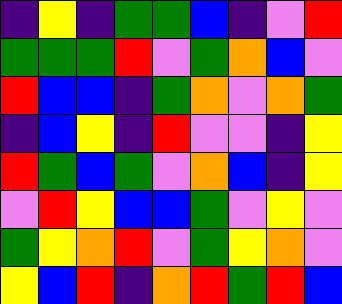[["indigo", "yellow", "indigo", "green", "green", "blue", "indigo", "violet", "red"], ["green", "green", "green", "red", "violet", "green", "orange", "blue", "violet"], ["red", "blue", "blue", "indigo", "green", "orange", "violet", "orange", "green"], ["indigo", "blue", "yellow", "indigo", "red", "violet", "violet", "indigo", "yellow"], ["red", "green", "blue", "green", "violet", "orange", "blue", "indigo", "yellow"], ["violet", "red", "yellow", "blue", "blue", "green", "violet", "yellow", "violet"], ["green", "yellow", "orange", "red", "violet", "green", "yellow", "orange", "violet"], ["yellow", "blue", "red", "indigo", "orange", "red", "green", "red", "blue"]]